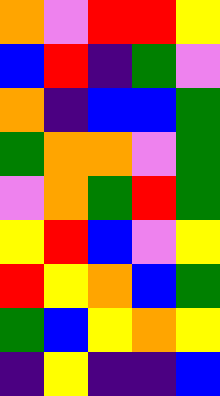[["orange", "violet", "red", "red", "yellow"], ["blue", "red", "indigo", "green", "violet"], ["orange", "indigo", "blue", "blue", "green"], ["green", "orange", "orange", "violet", "green"], ["violet", "orange", "green", "red", "green"], ["yellow", "red", "blue", "violet", "yellow"], ["red", "yellow", "orange", "blue", "green"], ["green", "blue", "yellow", "orange", "yellow"], ["indigo", "yellow", "indigo", "indigo", "blue"]]